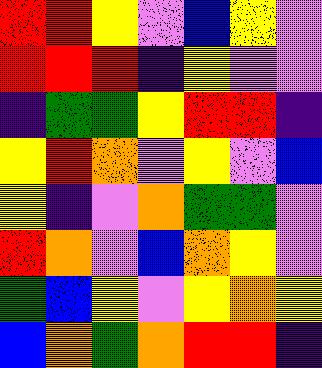[["red", "red", "yellow", "violet", "blue", "yellow", "violet"], ["red", "red", "red", "indigo", "yellow", "violet", "violet"], ["indigo", "green", "green", "yellow", "red", "red", "indigo"], ["yellow", "red", "orange", "violet", "yellow", "violet", "blue"], ["yellow", "indigo", "violet", "orange", "green", "green", "violet"], ["red", "orange", "violet", "blue", "orange", "yellow", "violet"], ["green", "blue", "yellow", "violet", "yellow", "orange", "yellow"], ["blue", "orange", "green", "orange", "red", "red", "indigo"]]